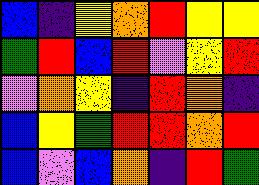[["blue", "indigo", "yellow", "orange", "red", "yellow", "yellow"], ["green", "red", "blue", "red", "violet", "yellow", "red"], ["violet", "orange", "yellow", "indigo", "red", "orange", "indigo"], ["blue", "yellow", "green", "red", "red", "orange", "red"], ["blue", "violet", "blue", "orange", "indigo", "red", "green"]]